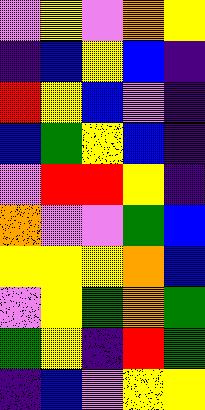[["violet", "yellow", "violet", "orange", "yellow"], ["indigo", "blue", "yellow", "blue", "indigo"], ["red", "yellow", "blue", "violet", "indigo"], ["blue", "green", "yellow", "blue", "indigo"], ["violet", "red", "red", "yellow", "indigo"], ["orange", "violet", "violet", "green", "blue"], ["yellow", "yellow", "yellow", "orange", "blue"], ["violet", "yellow", "green", "orange", "green"], ["green", "yellow", "indigo", "red", "green"], ["indigo", "blue", "violet", "yellow", "yellow"]]